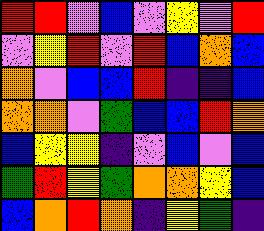[["red", "red", "violet", "blue", "violet", "yellow", "violet", "red"], ["violet", "yellow", "red", "violet", "red", "blue", "orange", "blue"], ["orange", "violet", "blue", "blue", "red", "indigo", "indigo", "blue"], ["orange", "orange", "violet", "green", "blue", "blue", "red", "orange"], ["blue", "yellow", "yellow", "indigo", "violet", "blue", "violet", "blue"], ["green", "red", "yellow", "green", "orange", "orange", "yellow", "blue"], ["blue", "orange", "red", "orange", "indigo", "yellow", "green", "indigo"]]